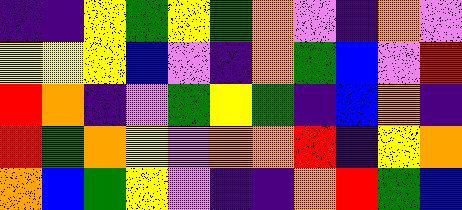[["indigo", "indigo", "yellow", "green", "yellow", "green", "orange", "violet", "indigo", "orange", "violet"], ["yellow", "yellow", "yellow", "blue", "violet", "indigo", "orange", "green", "blue", "violet", "red"], ["red", "orange", "indigo", "violet", "green", "yellow", "green", "indigo", "blue", "orange", "indigo"], ["red", "green", "orange", "yellow", "violet", "orange", "orange", "red", "indigo", "yellow", "orange"], ["orange", "blue", "green", "yellow", "violet", "indigo", "indigo", "orange", "red", "green", "blue"]]